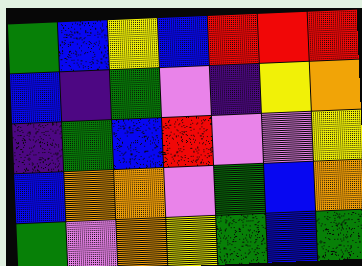[["green", "blue", "yellow", "blue", "red", "red", "red"], ["blue", "indigo", "green", "violet", "indigo", "yellow", "orange"], ["indigo", "green", "blue", "red", "violet", "violet", "yellow"], ["blue", "orange", "orange", "violet", "green", "blue", "orange"], ["green", "violet", "orange", "yellow", "green", "blue", "green"]]